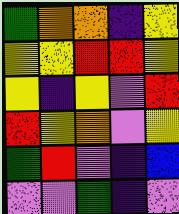[["green", "orange", "orange", "indigo", "yellow"], ["yellow", "yellow", "red", "red", "yellow"], ["yellow", "indigo", "yellow", "violet", "red"], ["red", "yellow", "orange", "violet", "yellow"], ["green", "red", "violet", "indigo", "blue"], ["violet", "violet", "green", "indigo", "violet"]]